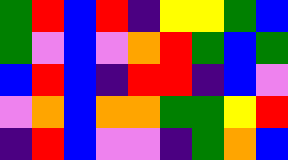[["green", "red", "blue", "red", "indigo", "yellow", "yellow", "green", "blue"], ["green", "violet", "blue", "violet", "orange", "red", "green", "blue", "green"], ["blue", "red", "blue", "indigo", "red", "red", "indigo", "blue", "violet"], ["violet", "orange", "blue", "orange", "orange", "green", "green", "yellow", "red"], ["indigo", "red", "blue", "violet", "violet", "indigo", "green", "orange", "blue"]]